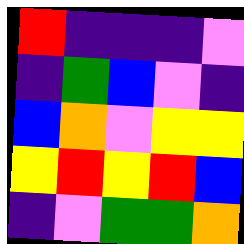[["red", "indigo", "indigo", "indigo", "violet"], ["indigo", "green", "blue", "violet", "indigo"], ["blue", "orange", "violet", "yellow", "yellow"], ["yellow", "red", "yellow", "red", "blue"], ["indigo", "violet", "green", "green", "orange"]]